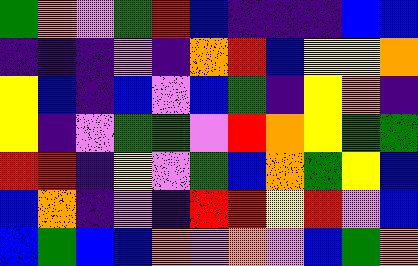[["green", "orange", "violet", "green", "red", "blue", "indigo", "indigo", "indigo", "blue", "blue"], ["indigo", "indigo", "indigo", "violet", "indigo", "orange", "red", "blue", "yellow", "yellow", "orange"], ["yellow", "blue", "indigo", "blue", "violet", "blue", "green", "indigo", "yellow", "orange", "indigo"], ["yellow", "indigo", "violet", "green", "green", "violet", "red", "orange", "yellow", "green", "green"], ["red", "red", "indigo", "yellow", "violet", "green", "blue", "orange", "green", "yellow", "blue"], ["blue", "orange", "indigo", "violet", "indigo", "red", "red", "yellow", "red", "violet", "blue"], ["blue", "green", "blue", "blue", "orange", "violet", "orange", "violet", "blue", "green", "orange"]]